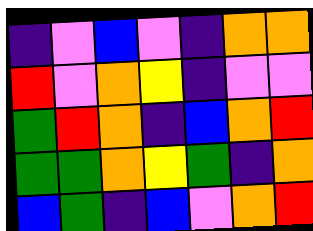[["indigo", "violet", "blue", "violet", "indigo", "orange", "orange"], ["red", "violet", "orange", "yellow", "indigo", "violet", "violet"], ["green", "red", "orange", "indigo", "blue", "orange", "red"], ["green", "green", "orange", "yellow", "green", "indigo", "orange"], ["blue", "green", "indigo", "blue", "violet", "orange", "red"]]